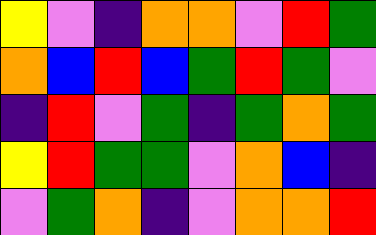[["yellow", "violet", "indigo", "orange", "orange", "violet", "red", "green"], ["orange", "blue", "red", "blue", "green", "red", "green", "violet"], ["indigo", "red", "violet", "green", "indigo", "green", "orange", "green"], ["yellow", "red", "green", "green", "violet", "orange", "blue", "indigo"], ["violet", "green", "orange", "indigo", "violet", "orange", "orange", "red"]]